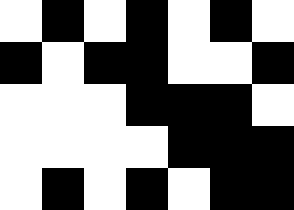[["white", "black", "white", "black", "white", "black", "white"], ["black", "white", "black", "black", "white", "white", "black"], ["white", "white", "white", "black", "black", "black", "white"], ["white", "white", "white", "white", "black", "black", "black"], ["white", "black", "white", "black", "white", "black", "black"]]